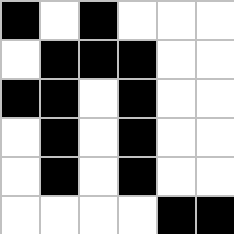[["black", "white", "black", "white", "white", "white"], ["white", "black", "black", "black", "white", "white"], ["black", "black", "white", "black", "white", "white"], ["white", "black", "white", "black", "white", "white"], ["white", "black", "white", "black", "white", "white"], ["white", "white", "white", "white", "black", "black"]]